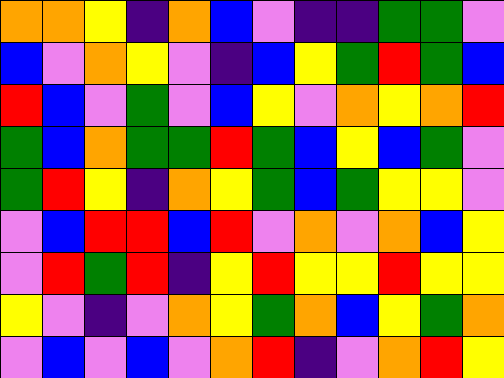[["orange", "orange", "yellow", "indigo", "orange", "blue", "violet", "indigo", "indigo", "green", "green", "violet"], ["blue", "violet", "orange", "yellow", "violet", "indigo", "blue", "yellow", "green", "red", "green", "blue"], ["red", "blue", "violet", "green", "violet", "blue", "yellow", "violet", "orange", "yellow", "orange", "red"], ["green", "blue", "orange", "green", "green", "red", "green", "blue", "yellow", "blue", "green", "violet"], ["green", "red", "yellow", "indigo", "orange", "yellow", "green", "blue", "green", "yellow", "yellow", "violet"], ["violet", "blue", "red", "red", "blue", "red", "violet", "orange", "violet", "orange", "blue", "yellow"], ["violet", "red", "green", "red", "indigo", "yellow", "red", "yellow", "yellow", "red", "yellow", "yellow"], ["yellow", "violet", "indigo", "violet", "orange", "yellow", "green", "orange", "blue", "yellow", "green", "orange"], ["violet", "blue", "violet", "blue", "violet", "orange", "red", "indigo", "violet", "orange", "red", "yellow"]]